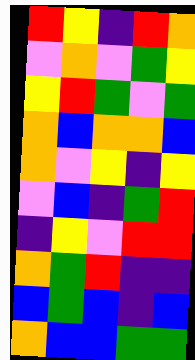[["red", "yellow", "indigo", "red", "orange"], ["violet", "orange", "violet", "green", "yellow"], ["yellow", "red", "green", "violet", "green"], ["orange", "blue", "orange", "orange", "blue"], ["orange", "violet", "yellow", "indigo", "yellow"], ["violet", "blue", "indigo", "green", "red"], ["indigo", "yellow", "violet", "red", "red"], ["orange", "green", "red", "indigo", "indigo"], ["blue", "green", "blue", "indigo", "blue"], ["orange", "blue", "blue", "green", "green"]]